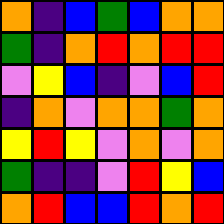[["orange", "indigo", "blue", "green", "blue", "orange", "orange"], ["green", "indigo", "orange", "red", "orange", "red", "red"], ["violet", "yellow", "blue", "indigo", "violet", "blue", "red"], ["indigo", "orange", "violet", "orange", "orange", "green", "orange"], ["yellow", "red", "yellow", "violet", "orange", "violet", "orange"], ["green", "indigo", "indigo", "violet", "red", "yellow", "blue"], ["orange", "red", "blue", "blue", "red", "orange", "red"]]